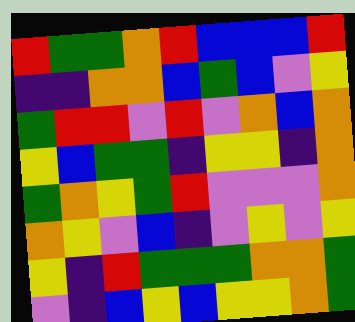[["red", "green", "green", "orange", "red", "blue", "blue", "blue", "red"], ["indigo", "indigo", "orange", "orange", "blue", "green", "blue", "violet", "yellow"], ["green", "red", "red", "violet", "red", "violet", "orange", "blue", "orange"], ["yellow", "blue", "green", "green", "indigo", "yellow", "yellow", "indigo", "orange"], ["green", "orange", "yellow", "green", "red", "violet", "violet", "violet", "orange"], ["orange", "yellow", "violet", "blue", "indigo", "violet", "yellow", "violet", "yellow"], ["yellow", "indigo", "red", "green", "green", "green", "orange", "orange", "green"], ["violet", "indigo", "blue", "yellow", "blue", "yellow", "yellow", "orange", "green"]]